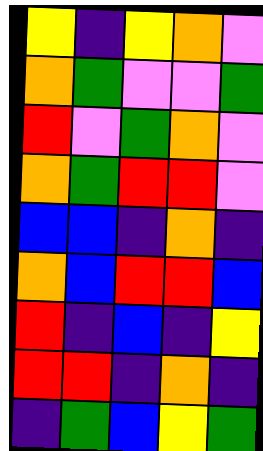[["yellow", "indigo", "yellow", "orange", "violet"], ["orange", "green", "violet", "violet", "green"], ["red", "violet", "green", "orange", "violet"], ["orange", "green", "red", "red", "violet"], ["blue", "blue", "indigo", "orange", "indigo"], ["orange", "blue", "red", "red", "blue"], ["red", "indigo", "blue", "indigo", "yellow"], ["red", "red", "indigo", "orange", "indigo"], ["indigo", "green", "blue", "yellow", "green"]]